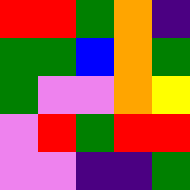[["red", "red", "green", "orange", "indigo"], ["green", "green", "blue", "orange", "green"], ["green", "violet", "violet", "orange", "yellow"], ["violet", "red", "green", "red", "red"], ["violet", "violet", "indigo", "indigo", "green"]]